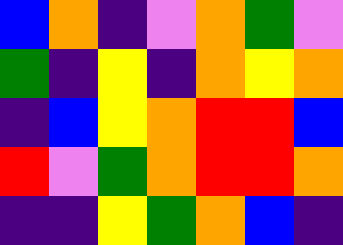[["blue", "orange", "indigo", "violet", "orange", "green", "violet"], ["green", "indigo", "yellow", "indigo", "orange", "yellow", "orange"], ["indigo", "blue", "yellow", "orange", "red", "red", "blue"], ["red", "violet", "green", "orange", "red", "red", "orange"], ["indigo", "indigo", "yellow", "green", "orange", "blue", "indigo"]]